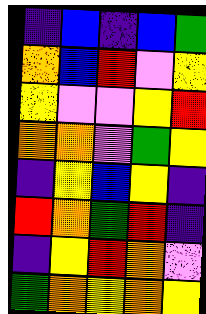[["indigo", "blue", "indigo", "blue", "green"], ["orange", "blue", "red", "violet", "yellow"], ["yellow", "violet", "violet", "yellow", "red"], ["orange", "orange", "violet", "green", "yellow"], ["indigo", "yellow", "blue", "yellow", "indigo"], ["red", "orange", "green", "red", "indigo"], ["indigo", "yellow", "red", "orange", "violet"], ["green", "orange", "yellow", "orange", "yellow"]]